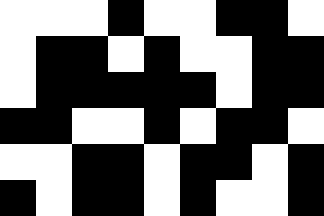[["white", "white", "white", "black", "white", "white", "black", "black", "white"], ["white", "black", "black", "white", "black", "white", "white", "black", "black"], ["white", "black", "black", "black", "black", "black", "white", "black", "black"], ["black", "black", "white", "white", "black", "white", "black", "black", "white"], ["white", "white", "black", "black", "white", "black", "black", "white", "black"], ["black", "white", "black", "black", "white", "black", "white", "white", "black"]]